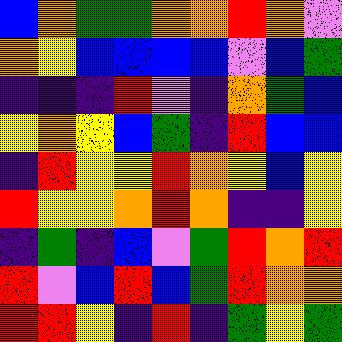[["blue", "orange", "green", "green", "orange", "orange", "red", "orange", "violet"], ["orange", "yellow", "blue", "blue", "blue", "blue", "violet", "blue", "green"], ["indigo", "indigo", "indigo", "red", "violet", "indigo", "orange", "green", "blue"], ["yellow", "orange", "yellow", "blue", "green", "indigo", "red", "blue", "blue"], ["indigo", "red", "yellow", "yellow", "red", "orange", "yellow", "blue", "yellow"], ["red", "yellow", "yellow", "orange", "red", "orange", "indigo", "indigo", "yellow"], ["indigo", "green", "indigo", "blue", "violet", "green", "red", "orange", "red"], ["red", "violet", "blue", "red", "blue", "green", "red", "orange", "orange"], ["red", "red", "yellow", "indigo", "red", "indigo", "green", "yellow", "green"]]